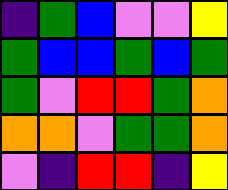[["indigo", "green", "blue", "violet", "violet", "yellow"], ["green", "blue", "blue", "green", "blue", "green"], ["green", "violet", "red", "red", "green", "orange"], ["orange", "orange", "violet", "green", "green", "orange"], ["violet", "indigo", "red", "red", "indigo", "yellow"]]